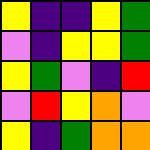[["yellow", "indigo", "indigo", "yellow", "green"], ["violet", "indigo", "yellow", "yellow", "green"], ["yellow", "green", "violet", "indigo", "red"], ["violet", "red", "yellow", "orange", "violet"], ["yellow", "indigo", "green", "orange", "orange"]]